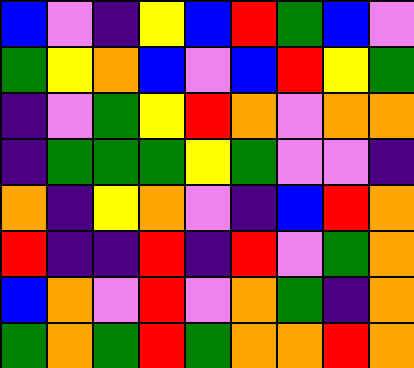[["blue", "violet", "indigo", "yellow", "blue", "red", "green", "blue", "violet"], ["green", "yellow", "orange", "blue", "violet", "blue", "red", "yellow", "green"], ["indigo", "violet", "green", "yellow", "red", "orange", "violet", "orange", "orange"], ["indigo", "green", "green", "green", "yellow", "green", "violet", "violet", "indigo"], ["orange", "indigo", "yellow", "orange", "violet", "indigo", "blue", "red", "orange"], ["red", "indigo", "indigo", "red", "indigo", "red", "violet", "green", "orange"], ["blue", "orange", "violet", "red", "violet", "orange", "green", "indigo", "orange"], ["green", "orange", "green", "red", "green", "orange", "orange", "red", "orange"]]